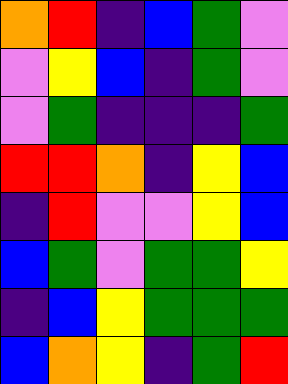[["orange", "red", "indigo", "blue", "green", "violet"], ["violet", "yellow", "blue", "indigo", "green", "violet"], ["violet", "green", "indigo", "indigo", "indigo", "green"], ["red", "red", "orange", "indigo", "yellow", "blue"], ["indigo", "red", "violet", "violet", "yellow", "blue"], ["blue", "green", "violet", "green", "green", "yellow"], ["indigo", "blue", "yellow", "green", "green", "green"], ["blue", "orange", "yellow", "indigo", "green", "red"]]